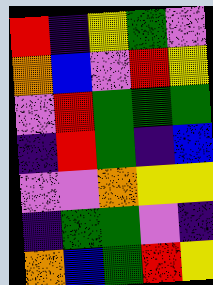[["red", "indigo", "yellow", "green", "violet"], ["orange", "blue", "violet", "red", "yellow"], ["violet", "red", "green", "green", "green"], ["indigo", "red", "green", "indigo", "blue"], ["violet", "violet", "orange", "yellow", "yellow"], ["indigo", "green", "green", "violet", "indigo"], ["orange", "blue", "green", "red", "yellow"]]